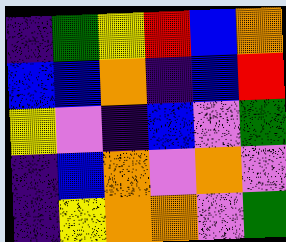[["indigo", "green", "yellow", "red", "blue", "orange"], ["blue", "blue", "orange", "indigo", "blue", "red"], ["yellow", "violet", "indigo", "blue", "violet", "green"], ["indigo", "blue", "orange", "violet", "orange", "violet"], ["indigo", "yellow", "orange", "orange", "violet", "green"]]